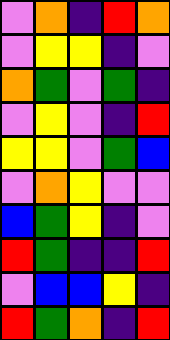[["violet", "orange", "indigo", "red", "orange"], ["violet", "yellow", "yellow", "indigo", "violet"], ["orange", "green", "violet", "green", "indigo"], ["violet", "yellow", "violet", "indigo", "red"], ["yellow", "yellow", "violet", "green", "blue"], ["violet", "orange", "yellow", "violet", "violet"], ["blue", "green", "yellow", "indigo", "violet"], ["red", "green", "indigo", "indigo", "red"], ["violet", "blue", "blue", "yellow", "indigo"], ["red", "green", "orange", "indigo", "red"]]